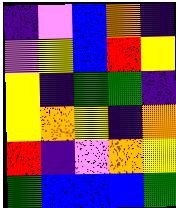[["indigo", "violet", "blue", "orange", "indigo"], ["violet", "yellow", "blue", "red", "yellow"], ["yellow", "indigo", "green", "green", "indigo"], ["yellow", "orange", "yellow", "indigo", "orange"], ["red", "indigo", "violet", "orange", "yellow"], ["green", "blue", "blue", "blue", "green"]]